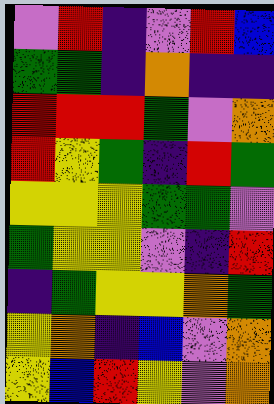[["violet", "red", "indigo", "violet", "red", "blue"], ["green", "green", "indigo", "orange", "indigo", "indigo"], ["red", "red", "red", "green", "violet", "orange"], ["red", "yellow", "green", "indigo", "red", "green"], ["yellow", "yellow", "yellow", "green", "green", "violet"], ["green", "yellow", "yellow", "violet", "indigo", "red"], ["indigo", "green", "yellow", "yellow", "orange", "green"], ["yellow", "orange", "indigo", "blue", "violet", "orange"], ["yellow", "blue", "red", "yellow", "violet", "orange"]]